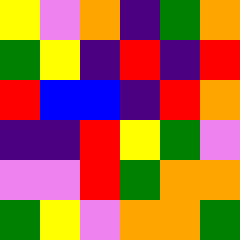[["yellow", "violet", "orange", "indigo", "green", "orange"], ["green", "yellow", "indigo", "red", "indigo", "red"], ["red", "blue", "blue", "indigo", "red", "orange"], ["indigo", "indigo", "red", "yellow", "green", "violet"], ["violet", "violet", "red", "green", "orange", "orange"], ["green", "yellow", "violet", "orange", "orange", "green"]]